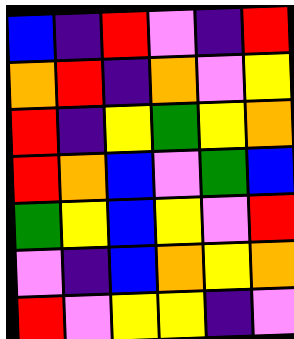[["blue", "indigo", "red", "violet", "indigo", "red"], ["orange", "red", "indigo", "orange", "violet", "yellow"], ["red", "indigo", "yellow", "green", "yellow", "orange"], ["red", "orange", "blue", "violet", "green", "blue"], ["green", "yellow", "blue", "yellow", "violet", "red"], ["violet", "indigo", "blue", "orange", "yellow", "orange"], ["red", "violet", "yellow", "yellow", "indigo", "violet"]]